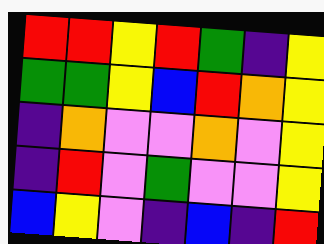[["red", "red", "yellow", "red", "green", "indigo", "yellow"], ["green", "green", "yellow", "blue", "red", "orange", "yellow"], ["indigo", "orange", "violet", "violet", "orange", "violet", "yellow"], ["indigo", "red", "violet", "green", "violet", "violet", "yellow"], ["blue", "yellow", "violet", "indigo", "blue", "indigo", "red"]]